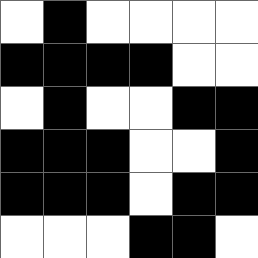[["white", "black", "white", "white", "white", "white"], ["black", "black", "black", "black", "white", "white"], ["white", "black", "white", "white", "black", "black"], ["black", "black", "black", "white", "white", "black"], ["black", "black", "black", "white", "black", "black"], ["white", "white", "white", "black", "black", "white"]]